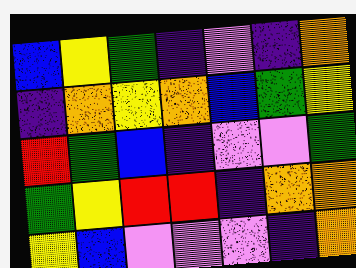[["blue", "yellow", "green", "indigo", "violet", "indigo", "orange"], ["indigo", "orange", "yellow", "orange", "blue", "green", "yellow"], ["red", "green", "blue", "indigo", "violet", "violet", "green"], ["green", "yellow", "red", "red", "indigo", "orange", "orange"], ["yellow", "blue", "violet", "violet", "violet", "indigo", "orange"]]